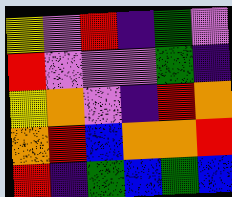[["yellow", "violet", "red", "indigo", "green", "violet"], ["red", "violet", "violet", "violet", "green", "indigo"], ["yellow", "orange", "violet", "indigo", "red", "orange"], ["orange", "red", "blue", "orange", "orange", "red"], ["red", "indigo", "green", "blue", "green", "blue"]]